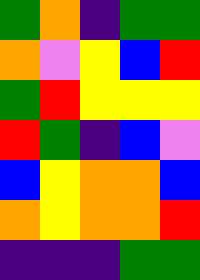[["green", "orange", "indigo", "green", "green"], ["orange", "violet", "yellow", "blue", "red"], ["green", "red", "yellow", "yellow", "yellow"], ["red", "green", "indigo", "blue", "violet"], ["blue", "yellow", "orange", "orange", "blue"], ["orange", "yellow", "orange", "orange", "red"], ["indigo", "indigo", "indigo", "green", "green"]]